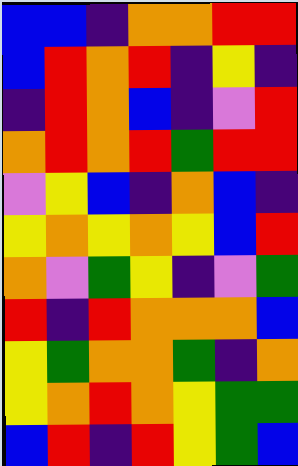[["blue", "blue", "indigo", "orange", "orange", "red", "red"], ["blue", "red", "orange", "red", "indigo", "yellow", "indigo"], ["indigo", "red", "orange", "blue", "indigo", "violet", "red"], ["orange", "red", "orange", "red", "green", "red", "red"], ["violet", "yellow", "blue", "indigo", "orange", "blue", "indigo"], ["yellow", "orange", "yellow", "orange", "yellow", "blue", "red"], ["orange", "violet", "green", "yellow", "indigo", "violet", "green"], ["red", "indigo", "red", "orange", "orange", "orange", "blue"], ["yellow", "green", "orange", "orange", "green", "indigo", "orange"], ["yellow", "orange", "red", "orange", "yellow", "green", "green"], ["blue", "red", "indigo", "red", "yellow", "green", "blue"]]